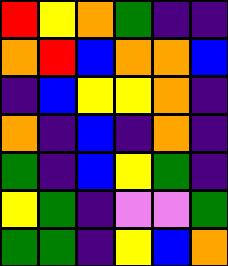[["red", "yellow", "orange", "green", "indigo", "indigo"], ["orange", "red", "blue", "orange", "orange", "blue"], ["indigo", "blue", "yellow", "yellow", "orange", "indigo"], ["orange", "indigo", "blue", "indigo", "orange", "indigo"], ["green", "indigo", "blue", "yellow", "green", "indigo"], ["yellow", "green", "indigo", "violet", "violet", "green"], ["green", "green", "indigo", "yellow", "blue", "orange"]]